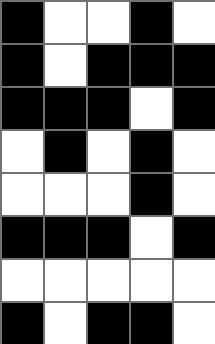[["black", "white", "white", "black", "white"], ["black", "white", "black", "black", "black"], ["black", "black", "black", "white", "black"], ["white", "black", "white", "black", "white"], ["white", "white", "white", "black", "white"], ["black", "black", "black", "white", "black"], ["white", "white", "white", "white", "white"], ["black", "white", "black", "black", "white"]]